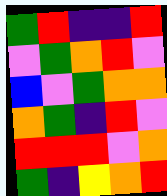[["green", "red", "indigo", "indigo", "red"], ["violet", "green", "orange", "red", "violet"], ["blue", "violet", "green", "orange", "orange"], ["orange", "green", "indigo", "red", "violet"], ["red", "red", "red", "violet", "orange"], ["green", "indigo", "yellow", "orange", "red"]]